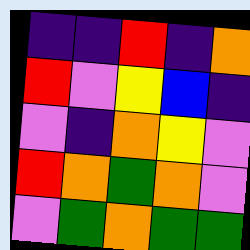[["indigo", "indigo", "red", "indigo", "orange"], ["red", "violet", "yellow", "blue", "indigo"], ["violet", "indigo", "orange", "yellow", "violet"], ["red", "orange", "green", "orange", "violet"], ["violet", "green", "orange", "green", "green"]]